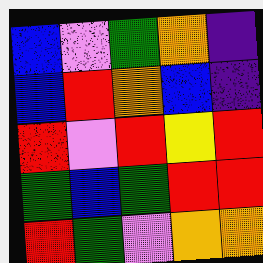[["blue", "violet", "green", "orange", "indigo"], ["blue", "red", "orange", "blue", "indigo"], ["red", "violet", "red", "yellow", "red"], ["green", "blue", "green", "red", "red"], ["red", "green", "violet", "orange", "orange"]]